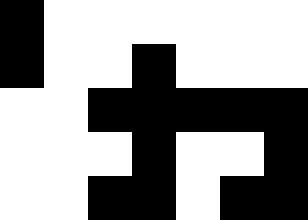[["black", "white", "white", "white", "white", "white", "white"], ["black", "white", "white", "black", "white", "white", "white"], ["white", "white", "black", "black", "black", "black", "black"], ["white", "white", "white", "black", "white", "white", "black"], ["white", "white", "black", "black", "white", "black", "black"]]